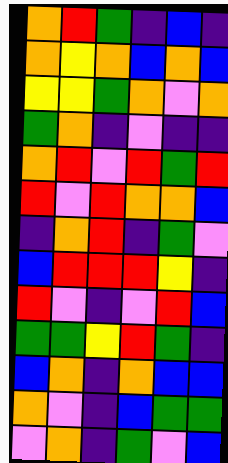[["orange", "red", "green", "indigo", "blue", "indigo"], ["orange", "yellow", "orange", "blue", "orange", "blue"], ["yellow", "yellow", "green", "orange", "violet", "orange"], ["green", "orange", "indigo", "violet", "indigo", "indigo"], ["orange", "red", "violet", "red", "green", "red"], ["red", "violet", "red", "orange", "orange", "blue"], ["indigo", "orange", "red", "indigo", "green", "violet"], ["blue", "red", "red", "red", "yellow", "indigo"], ["red", "violet", "indigo", "violet", "red", "blue"], ["green", "green", "yellow", "red", "green", "indigo"], ["blue", "orange", "indigo", "orange", "blue", "blue"], ["orange", "violet", "indigo", "blue", "green", "green"], ["violet", "orange", "indigo", "green", "violet", "blue"]]